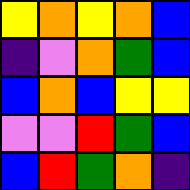[["yellow", "orange", "yellow", "orange", "blue"], ["indigo", "violet", "orange", "green", "blue"], ["blue", "orange", "blue", "yellow", "yellow"], ["violet", "violet", "red", "green", "blue"], ["blue", "red", "green", "orange", "indigo"]]